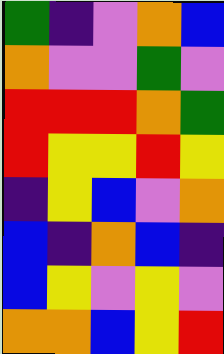[["green", "indigo", "violet", "orange", "blue"], ["orange", "violet", "violet", "green", "violet"], ["red", "red", "red", "orange", "green"], ["red", "yellow", "yellow", "red", "yellow"], ["indigo", "yellow", "blue", "violet", "orange"], ["blue", "indigo", "orange", "blue", "indigo"], ["blue", "yellow", "violet", "yellow", "violet"], ["orange", "orange", "blue", "yellow", "red"]]